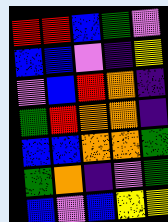[["red", "red", "blue", "green", "violet"], ["blue", "blue", "violet", "indigo", "yellow"], ["violet", "blue", "red", "orange", "indigo"], ["green", "red", "orange", "orange", "indigo"], ["blue", "blue", "orange", "orange", "green"], ["green", "orange", "indigo", "violet", "green"], ["blue", "violet", "blue", "yellow", "yellow"]]